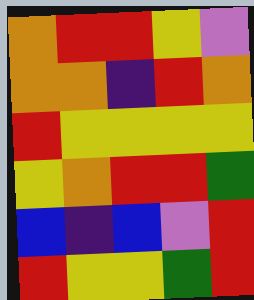[["orange", "red", "red", "yellow", "violet"], ["orange", "orange", "indigo", "red", "orange"], ["red", "yellow", "yellow", "yellow", "yellow"], ["yellow", "orange", "red", "red", "green"], ["blue", "indigo", "blue", "violet", "red"], ["red", "yellow", "yellow", "green", "red"]]